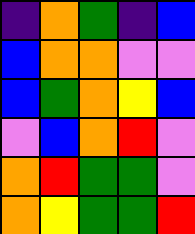[["indigo", "orange", "green", "indigo", "blue"], ["blue", "orange", "orange", "violet", "violet"], ["blue", "green", "orange", "yellow", "blue"], ["violet", "blue", "orange", "red", "violet"], ["orange", "red", "green", "green", "violet"], ["orange", "yellow", "green", "green", "red"]]